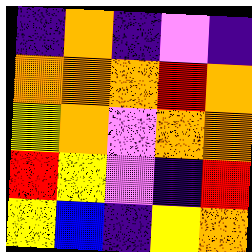[["indigo", "orange", "indigo", "violet", "indigo"], ["orange", "orange", "orange", "red", "orange"], ["yellow", "orange", "violet", "orange", "orange"], ["red", "yellow", "violet", "indigo", "red"], ["yellow", "blue", "indigo", "yellow", "orange"]]